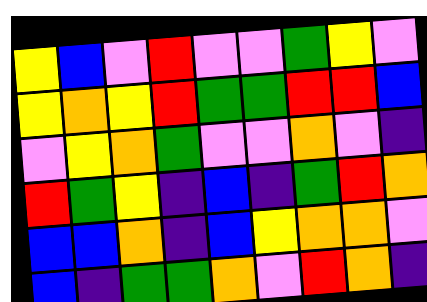[["yellow", "blue", "violet", "red", "violet", "violet", "green", "yellow", "violet"], ["yellow", "orange", "yellow", "red", "green", "green", "red", "red", "blue"], ["violet", "yellow", "orange", "green", "violet", "violet", "orange", "violet", "indigo"], ["red", "green", "yellow", "indigo", "blue", "indigo", "green", "red", "orange"], ["blue", "blue", "orange", "indigo", "blue", "yellow", "orange", "orange", "violet"], ["blue", "indigo", "green", "green", "orange", "violet", "red", "orange", "indigo"]]